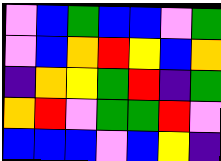[["violet", "blue", "green", "blue", "blue", "violet", "green"], ["violet", "blue", "orange", "red", "yellow", "blue", "orange"], ["indigo", "orange", "yellow", "green", "red", "indigo", "green"], ["orange", "red", "violet", "green", "green", "red", "violet"], ["blue", "blue", "blue", "violet", "blue", "yellow", "indigo"]]